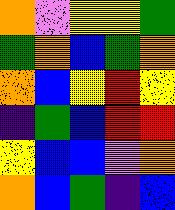[["orange", "violet", "yellow", "yellow", "green"], ["green", "orange", "blue", "green", "orange"], ["orange", "blue", "yellow", "red", "yellow"], ["indigo", "green", "blue", "red", "red"], ["yellow", "blue", "blue", "violet", "orange"], ["orange", "blue", "green", "indigo", "blue"]]